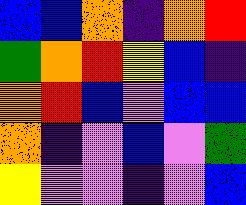[["blue", "blue", "orange", "indigo", "orange", "red"], ["green", "orange", "red", "yellow", "blue", "indigo"], ["orange", "red", "blue", "violet", "blue", "blue"], ["orange", "indigo", "violet", "blue", "violet", "green"], ["yellow", "violet", "violet", "indigo", "violet", "blue"]]